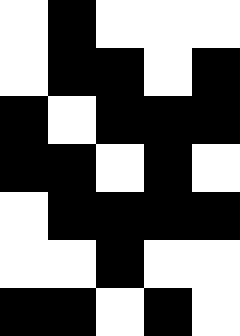[["white", "black", "white", "white", "white"], ["white", "black", "black", "white", "black"], ["black", "white", "black", "black", "black"], ["black", "black", "white", "black", "white"], ["white", "black", "black", "black", "black"], ["white", "white", "black", "white", "white"], ["black", "black", "white", "black", "white"]]